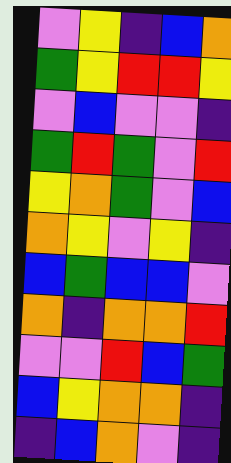[["violet", "yellow", "indigo", "blue", "orange"], ["green", "yellow", "red", "red", "yellow"], ["violet", "blue", "violet", "violet", "indigo"], ["green", "red", "green", "violet", "red"], ["yellow", "orange", "green", "violet", "blue"], ["orange", "yellow", "violet", "yellow", "indigo"], ["blue", "green", "blue", "blue", "violet"], ["orange", "indigo", "orange", "orange", "red"], ["violet", "violet", "red", "blue", "green"], ["blue", "yellow", "orange", "orange", "indigo"], ["indigo", "blue", "orange", "violet", "indigo"]]